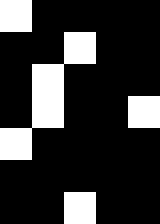[["white", "black", "black", "black", "black"], ["black", "black", "white", "black", "black"], ["black", "white", "black", "black", "black"], ["black", "white", "black", "black", "white"], ["white", "black", "black", "black", "black"], ["black", "black", "black", "black", "black"], ["black", "black", "white", "black", "black"]]